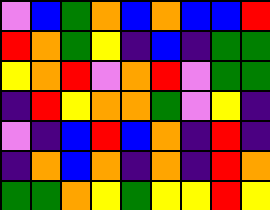[["violet", "blue", "green", "orange", "blue", "orange", "blue", "blue", "red"], ["red", "orange", "green", "yellow", "indigo", "blue", "indigo", "green", "green"], ["yellow", "orange", "red", "violet", "orange", "red", "violet", "green", "green"], ["indigo", "red", "yellow", "orange", "orange", "green", "violet", "yellow", "indigo"], ["violet", "indigo", "blue", "red", "blue", "orange", "indigo", "red", "indigo"], ["indigo", "orange", "blue", "orange", "indigo", "orange", "indigo", "red", "orange"], ["green", "green", "orange", "yellow", "green", "yellow", "yellow", "red", "yellow"]]